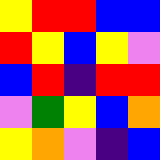[["yellow", "red", "red", "blue", "blue"], ["red", "yellow", "blue", "yellow", "violet"], ["blue", "red", "indigo", "red", "red"], ["violet", "green", "yellow", "blue", "orange"], ["yellow", "orange", "violet", "indigo", "blue"]]